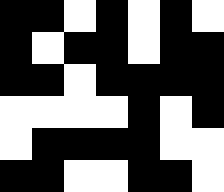[["black", "black", "white", "black", "white", "black", "white"], ["black", "white", "black", "black", "white", "black", "black"], ["black", "black", "white", "black", "black", "black", "black"], ["white", "white", "white", "white", "black", "white", "black"], ["white", "black", "black", "black", "black", "white", "white"], ["black", "black", "white", "white", "black", "black", "white"]]